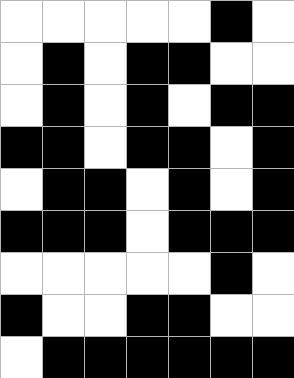[["white", "white", "white", "white", "white", "black", "white"], ["white", "black", "white", "black", "black", "white", "white"], ["white", "black", "white", "black", "white", "black", "black"], ["black", "black", "white", "black", "black", "white", "black"], ["white", "black", "black", "white", "black", "white", "black"], ["black", "black", "black", "white", "black", "black", "black"], ["white", "white", "white", "white", "white", "black", "white"], ["black", "white", "white", "black", "black", "white", "white"], ["white", "black", "black", "black", "black", "black", "black"]]